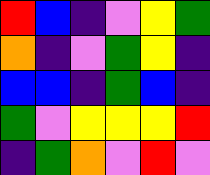[["red", "blue", "indigo", "violet", "yellow", "green"], ["orange", "indigo", "violet", "green", "yellow", "indigo"], ["blue", "blue", "indigo", "green", "blue", "indigo"], ["green", "violet", "yellow", "yellow", "yellow", "red"], ["indigo", "green", "orange", "violet", "red", "violet"]]